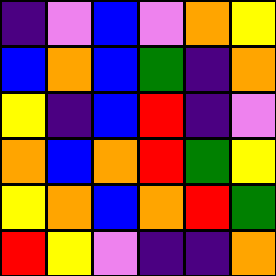[["indigo", "violet", "blue", "violet", "orange", "yellow"], ["blue", "orange", "blue", "green", "indigo", "orange"], ["yellow", "indigo", "blue", "red", "indigo", "violet"], ["orange", "blue", "orange", "red", "green", "yellow"], ["yellow", "orange", "blue", "orange", "red", "green"], ["red", "yellow", "violet", "indigo", "indigo", "orange"]]